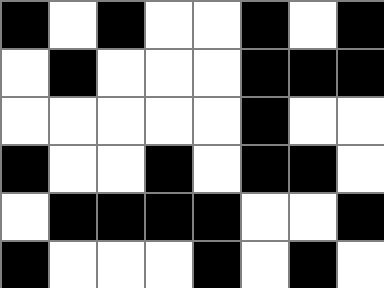[["black", "white", "black", "white", "white", "black", "white", "black"], ["white", "black", "white", "white", "white", "black", "black", "black"], ["white", "white", "white", "white", "white", "black", "white", "white"], ["black", "white", "white", "black", "white", "black", "black", "white"], ["white", "black", "black", "black", "black", "white", "white", "black"], ["black", "white", "white", "white", "black", "white", "black", "white"]]